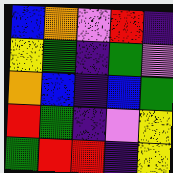[["blue", "orange", "violet", "red", "indigo"], ["yellow", "green", "indigo", "green", "violet"], ["orange", "blue", "indigo", "blue", "green"], ["red", "green", "indigo", "violet", "yellow"], ["green", "red", "red", "indigo", "yellow"]]